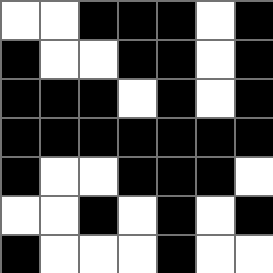[["white", "white", "black", "black", "black", "white", "black"], ["black", "white", "white", "black", "black", "white", "black"], ["black", "black", "black", "white", "black", "white", "black"], ["black", "black", "black", "black", "black", "black", "black"], ["black", "white", "white", "black", "black", "black", "white"], ["white", "white", "black", "white", "black", "white", "black"], ["black", "white", "white", "white", "black", "white", "white"]]